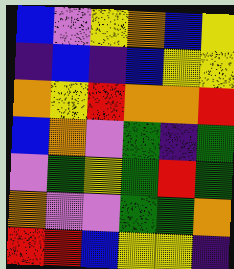[["blue", "violet", "yellow", "orange", "blue", "yellow"], ["indigo", "blue", "indigo", "blue", "yellow", "yellow"], ["orange", "yellow", "red", "orange", "orange", "red"], ["blue", "orange", "violet", "green", "indigo", "green"], ["violet", "green", "yellow", "green", "red", "green"], ["orange", "violet", "violet", "green", "green", "orange"], ["red", "red", "blue", "yellow", "yellow", "indigo"]]